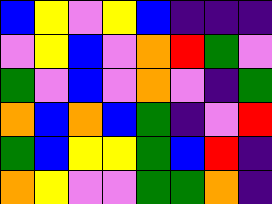[["blue", "yellow", "violet", "yellow", "blue", "indigo", "indigo", "indigo"], ["violet", "yellow", "blue", "violet", "orange", "red", "green", "violet"], ["green", "violet", "blue", "violet", "orange", "violet", "indigo", "green"], ["orange", "blue", "orange", "blue", "green", "indigo", "violet", "red"], ["green", "blue", "yellow", "yellow", "green", "blue", "red", "indigo"], ["orange", "yellow", "violet", "violet", "green", "green", "orange", "indigo"]]